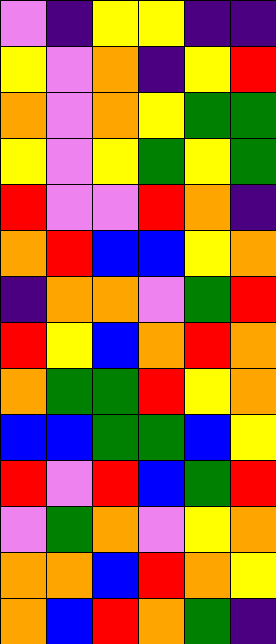[["violet", "indigo", "yellow", "yellow", "indigo", "indigo"], ["yellow", "violet", "orange", "indigo", "yellow", "red"], ["orange", "violet", "orange", "yellow", "green", "green"], ["yellow", "violet", "yellow", "green", "yellow", "green"], ["red", "violet", "violet", "red", "orange", "indigo"], ["orange", "red", "blue", "blue", "yellow", "orange"], ["indigo", "orange", "orange", "violet", "green", "red"], ["red", "yellow", "blue", "orange", "red", "orange"], ["orange", "green", "green", "red", "yellow", "orange"], ["blue", "blue", "green", "green", "blue", "yellow"], ["red", "violet", "red", "blue", "green", "red"], ["violet", "green", "orange", "violet", "yellow", "orange"], ["orange", "orange", "blue", "red", "orange", "yellow"], ["orange", "blue", "red", "orange", "green", "indigo"]]